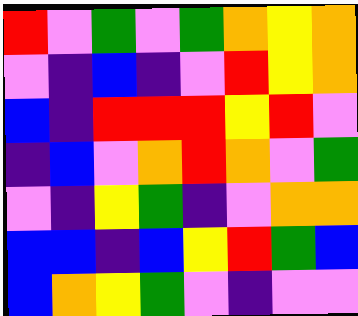[["red", "violet", "green", "violet", "green", "orange", "yellow", "orange"], ["violet", "indigo", "blue", "indigo", "violet", "red", "yellow", "orange"], ["blue", "indigo", "red", "red", "red", "yellow", "red", "violet"], ["indigo", "blue", "violet", "orange", "red", "orange", "violet", "green"], ["violet", "indigo", "yellow", "green", "indigo", "violet", "orange", "orange"], ["blue", "blue", "indigo", "blue", "yellow", "red", "green", "blue"], ["blue", "orange", "yellow", "green", "violet", "indigo", "violet", "violet"]]